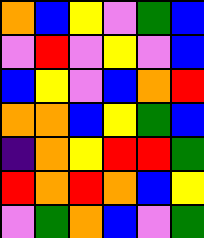[["orange", "blue", "yellow", "violet", "green", "blue"], ["violet", "red", "violet", "yellow", "violet", "blue"], ["blue", "yellow", "violet", "blue", "orange", "red"], ["orange", "orange", "blue", "yellow", "green", "blue"], ["indigo", "orange", "yellow", "red", "red", "green"], ["red", "orange", "red", "orange", "blue", "yellow"], ["violet", "green", "orange", "blue", "violet", "green"]]